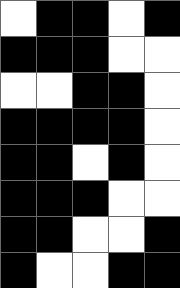[["white", "black", "black", "white", "black"], ["black", "black", "black", "white", "white"], ["white", "white", "black", "black", "white"], ["black", "black", "black", "black", "white"], ["black", "black", "white", "black", "white"], ["black", "black", "black", "white", "white"], ["black", "black", "white", "white", "black"], ["black", "white", "white", "black", "black"]]